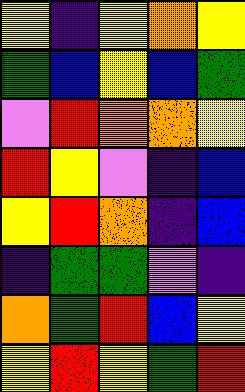[["yellow", "indigo", "yellow", "orange", "yellow"], ["green", "blue", "yellow", "blue", "green"], ["violet", "red", "orange", "orange", "yellow"], ["red", "yellow", "violet", "indigo", "blue"], ["yellow", "red", "orange", "indigo", "blue"], ["indigo", "green", "green", "violet", "indigo"], ["orange", "green", "red", "blue", "yellow"], ["yellow", "red", "yellow", "green", "red"]]